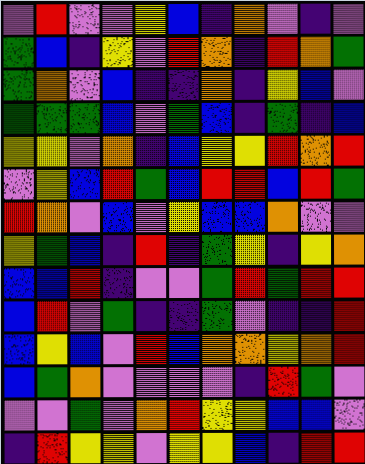[["violet", "red", "violet", "violet", "yellow", "blue", "indigo", "orange", "violet", "indigo", "violet"], ["green", "blue", "indigo", "yellow", "violet", "red", "orange", "indigo", "red", "orange", "green"], ["green", "orange", "violet", "blue", "indigo", "indigo", "orange", "indigo", "yellow", "blue", "violet"], ["green", "green", "green", "blue", "violet", "green", "blue", "indigo", "green", "indigo", "blue"], ["yellow", "yellow", "violet", "orange", "indigo", "blue", "yellow", "yellow", "red", "orange", "red"], ["violet", "yellow", "blue", "red", "green", "blue", "red", "red", "blue", "red", "green"], ["red", "orange", "violet", "blue", "violet", "yellow", "blue", "blue", "orange", "violet", "violet"], ["yellow", "green", "blue", "indigo", "red", "indigo", "green", "yellow", "indigo", "yellow", "orange"], ["blue", "blue", "red", "indigo", "violet", "violet", "green", "red", "green", "red", "red"], ["blue", "red", "violet", "green", "indigo", "indigo", "green", "violet", "indigo", "indigo", "red"], ["blue", "yellow", "blue", "violet", "red", "blue", "orange", "orange", "yellow", "orange", "red"], ["blue", "green", "orange", "violet", "violet", "violet", "violet", "indigo", "red", "green", "violet"], ["violet", "violet", "green", "violet", "orange", "red", "yellow", "yellow", "blue", "blue", "violet"], ["indigo", "red", "yellow", "yellow", "violet", "yellow", "yellow", "blue", "indigo", "red", "red"]]